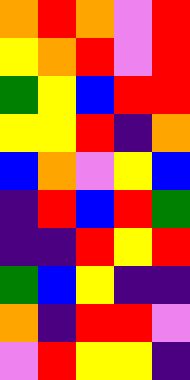[["orange", "red", "orange", "violet", "red"], ["yellow", "orange", "red", "violet", "red"], ["green", "yellow", "blue", "red", "red"], ["yellow", "yellow", "red", "indigo", "orange"], ["blue", "orange", "violet", "yellow", "blue"], ["indigo", "red", "blue", "red", "green"], ["indigo", "indigo", "red", "yellow", "red"], ["green", "blue", "yellow", "indigo", "indigo"], ["orange", "indigo", "red", "red", "violet"], ["violet", "red", "yellow", "yellow", "indigo"]]